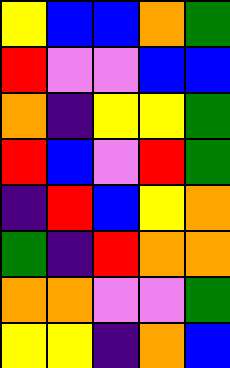[["yellow", "blue", "blue", "orange", "green"], ["red", "violet", "violet", "blue", "blue"], ["orange", "indigo", "yellow", "yellow", "green"], ["red", "blue", "violet", "red", "green"], ["indigo", "red", "blue", "yellow", "orange"], ["green", "indigo", "red", "orange", "orange"], ["orange", "orange", "violet", "violet", "green"], ["yellow", "yellow", "indigo", "orange", "blue"]]